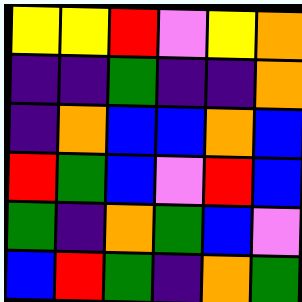[["yellow", "yellow", "red", "violet", "yellow", "orange"], ["indigo", "indigo", "green", "indigo", "indigo", "orange"], ["indigo", "orange", "blue", "blue", "orange", "blue"], ["red", "green", "blue", "violet", "red", "blue"], ["green", "indigo", "orange", "green", "blue", "violet"], ["blue", "red", "green", "indigo", "orange", "green"]]